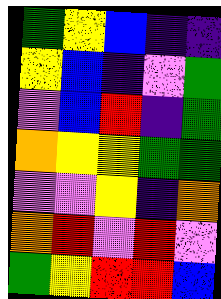[["green", "yellow", "blue", "indigo", "indigo"], ["yellow", "blue", "indigo", "violet", "green"], ["violet", "blue", "red", "indigo", "green"], ["orange", "yellow", "yellow", "green", "green"], ["violet", "violet", "yellow", "indigo", "orange"], ["orange", "red", "violet", "red", "violet"], ["green", "yellow", "red", "red", "blue"]]